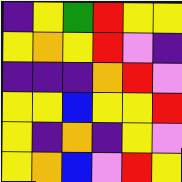[["indigo", "yellow", "green", "red", "yellow", "yellow"], ["yellow", "orange", "yellow", "red", "violet", "indigo"], ["indigo", "indigo", "indigo", "orange", "red", "violet"], ["yellow", "yellow", "blue", "yellow", "yellow", "red"], ["yellow", "indigo", "orange", "indigo", "yellow", "violet"], ["yellow", "orange", "blue", "violet", "red", "yellow"]]